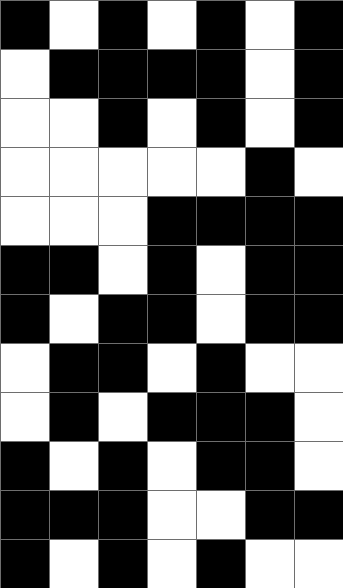[["black", "white", "black", "white", "black", "white", "black"], ["white", "black", "black", "black", "black", "white", "black"], ["white", "white", "black", "white", "black", "white", "black"], ["white", "white", "white", "white", "white", "black", "white"], ["white", "white", "white", "black", "black", "black", "black"], ["black", "black", "white", "black", "white", "black", "black"], ["black", "white", "black", "black", "white", "black", "black"], ["white", "black", "black", "white", "black", "white", "white"], ["white", "black", "white", "black", "black", "black", "white"], ["black", "white", "black", "white", "black", "black", "white"], ["black", "black", "black", "white", "white", "black", "black"], ["black", "white", "black", "white", "black", "white", "white"]]